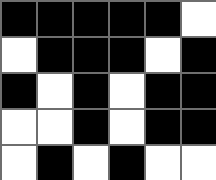[["black", "black", "black", "black", "black", "white"], ["white", "black", "black", "black", "white", "black"], ["black", "white", "black", "white", "black", "black"], ["white", "white", "black", "white", "black", "black"], ["white", "black", "white", "black", "white", "white"]]